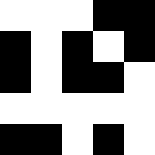[["white", "white", "white", "black", "black"], ["black", "white", "black", "white", "black"], ["black", "white", "black", "black", "white"], ["white", "white", "white", "white", "white"], ["black", "black", "white", "black", "white"]]